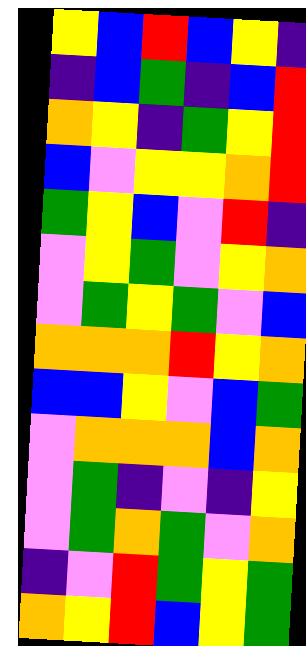[["yellow", "blue", "red", "blue", "yellow", "indigo"], ["indigo", "blue", "green", "indigo", "blue", "red"], ["orange", "yellow", "indigo", "green", "yellow", "red"], ["blue", "violet", "yellow", "yellow", "orange", "red"], ["green", "yellow", "blue", "violet", "red", "indigo"], ["violet", "yellow", "green", "violet", "yellow", "orange"], ["violet", "green", "yellow", "green", "violet", "blue"], ["orange", "orange", "orange", "red", "yellow", "orange"], ["blue", "blue", "yellow", "violet", "blue", "green"], ["violet", "orange", "orange", "orange", "blue", "orange"], ["violet", "green", "indigo", "violet", "indigo", "yellow"], ["violet", "green", "orange", "green", "violet", "orange"], ["indigo", "violet", "red", "green", "yellow", "green"], ["orange", "yellow", "red", "blue", "yellow", "green"]]